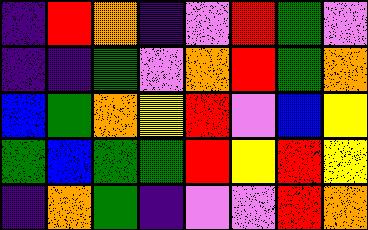[["indigo", "red", "orange", "indigo", "violet", "red", "green", "violet"], ["indigo", "indigo", "green", "violet", "orange", "red", "green", "orange"], ["blue", "green", "orange", "yellow", "red", "violet", "blue", "yellow"], ["green", "blue", "green", "green", "red", "yellow", "red", "yellow"], ["indigo", "orange", "green", "indigo", "violet", "violet", "red", "orange"]]